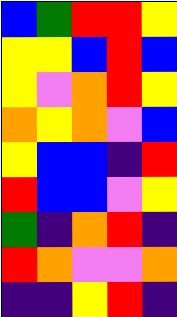[["blue", "green", "red", "red", "yellow"], ["yellow", "yellow", "blue", "red", "blue"], ["yellow", "violet", "orange", "red", "yellow"], ["orange", "yellow", "orange", "violet", "blue"], ["yellow", "blue", "blue", "indigo", "red"], ["red", "blue", "blue", "violet", "yellow"], ["green", "indigo", "orange", "red", "indigo"], ["red", "orange", "violet", "violet", "orange"], ["indigo", "indigo", "yellow", "red", "indigo"]]